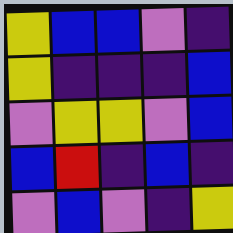[["yellow", "blue", "blue", "violet", "indigo"], ["yellow", "indigo", "indigo", "indigo", "blue"], ["violet", "yellow", "yellow", "violet", "blue"], ["blue", "red", "indigo", "blue", "indigo"], ["violet", "blue", "violet", "indigo", "yellow"]]